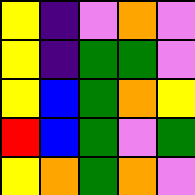[["yellow", "indigo", "violet", "orange", "violet"], ["yellow", "indigo", "green", "green", "violet"], ["yellow", "blue", "green", "orange", "yellow"], ["red", "blue", "green", "violet", "green"], ["yellow", "orange", "green", "orange", "violet"]]